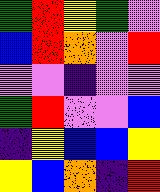[["green", "red", "yellow", "green", "violet"], ["blue", "red", "orange", "violet", "red"], ["violet", "violet", "indigo", "violet", "violet"], ["green", "red", "violet", "violet", "blue"], ["indigo", "yellow", "blue", "blue", "yellow"], ["yellow", "blue", "orange", "indigo", "red"]]